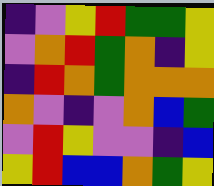[["indigo", "violet", "yellow", "red", "green", "green", "yellow"], ["violet", "orange", "red", "green", "orange", "indigo", "yellow"], ["indigo", "red", "orange", "green", "orange", "orange", "orange"], ["orange", "violet", "indigo", "violet", "orange", "blue", "green"], ["violet", "red", "yellow", "violet", "violet", "indigo", "blue"], ["yellow", "red", "blue", "blue", "orange", "green", "yellow"]]